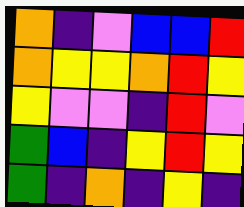[["orange", "indigo", "violet", "blue", "blue", "red"], ["orange", "yellow", "yellow", "orange", "red", "yellow"], ["yellow", "violet", "violet", "indigo", "red", "violet"], ["green", "blue", "indigo", "yellow", "red", "yellow"], ["green", "indigo", "orange", "indigo", "yellow", "indigo"]]